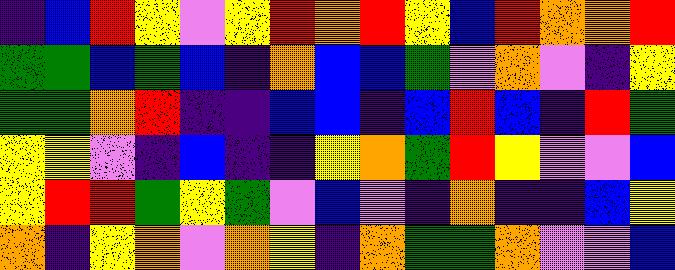[["indigo", "blue", "red", "yellow", "violet", "yellow", "red", "orange", "red", "yellow", "blue", "red", "orange", "orange", "red"], ["green", "green", "blue", "green", "blue", "indigo", "orange", "blue", "blue", "green", "violet", "orange", "violet", "indigo", "yellow"], ["green", "green", "orange", "red", "indigo", "indigo", "blue", "blue", "indigo", "blue", "red", "blue", "indigo", "red", "green"], ["yellow", "yellow", "violet", "indigo", "blue", "indigo", "indigo", "yellow", "orange", "green", "red", "yellow", "violet", "violet", "blue"], ["yellow", "red", "red", "green", "yellow", "green", "violet", "blue", "violet", "indigo", "orange", "indigo", "indigo", "blue", "yellow"], ["orange", "indigo", "yellow", "orange", "violet", "orange", "yellow", "indigo", "orange", "green", "green", "orange", "violet", "violet", "blue"]]